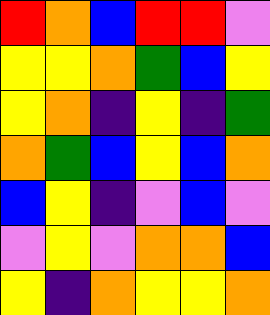[["red", "orange", "blue", "red", "red", "violet"], ["yellow", "yellow", "orange", "green", "blue", "yellow"], ["yellow", "orange", "indigo", "yellow", "indigo", "green"], ["orange", "green", "blue", "yellow", "blue", "orange"], ["blue", "yellow", "indigo", "violet", "blue", "violet"], ["violet", "yellow", "violet", "orange", "orange", "blue"], ["yellow", "indigo", "orange", "yellow", "yellow", "orange"]]